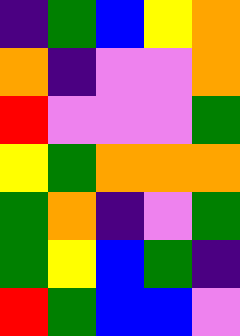[["indigo", "green", "blue", "yellow", "orange"], ["orange", "indigo", "violet", "violet", "orange"], ["red", "violet", "violet", "violet", "green"], ["yellow", "green", "orange", "orange", "orange"], ["green", "orange", "indigo", "violet", "green"], ["green", "yellow", "blue", "green", "indigo"], ["red", "green", "blue", "blue", "violet"]]